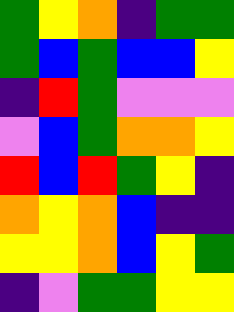[["green", "yellow", "orange", "indigo", "green", "green"], ["green", "blue", "green", "blue", "blue", "yellow"], ["indigo", "red", "green", "violet", "violet", "violet"], ["violet", "blue", "green", "orange", "orange", "yellow"], ["red", "blue", "red", "green", "yellow", "indigo"], ["orange", "yellow", "orange", "blue", "indigo", "indigo"], ["yellow", "yellow", "orange", "blue", "yellow", "green"], ["indigo", "violet", "green", "green", "yellow", "yellow"]]